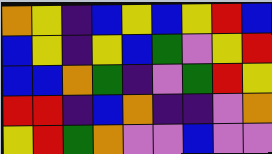[["orange", "yellow", "indigo", "blue", "yellow", "blue", "yellow", "red", "blue"], ["blue", "yellow", "indigo", "yellow", "blue", "green", "violet", "yellow", "red"], ["blue", "blue", "orange", "green", "indigo", "violet", "green", "red", "yellow"], ["red", "red", "indigo", "blue", "orange", "indigo", "indigo", "violet", "orange"], ["yellow", "red", "green", "orange", "violet", "violet", "blue", "violet", "violet"]]